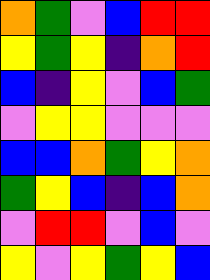[["orange", "green", "violet", "blue", "red", "red"], ["yellow", "green", "yellow", "indigo", "orange", "red"], ["blue", "indigo", "yellow", "violet", "blue", "green"], ["violet", "yellow", "yellow", "violet", "violet", "violet"], ["blue", "blue", "orange", "green", "yellow", "orange"], ["green", "yellow", "blue", "indigo", "blue", "orange"], ["violet", "red", "red", "violet", "blue", "violet"], ["yellow", "violet", "yellow", "green", "yellow", "blue"]]